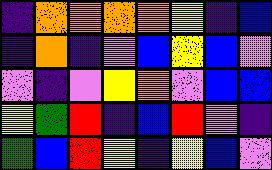[["indigo", "orange", "orange", "orange", "orange", "yellow", "indigo", "blue"], ["indigo", "orange", "indigo", "violet", "blue", "yellow", "blue", "violet"], ["violet", "indigo", "violet", "yellow", "orange", "violet", "blue", "blue"], ["yellow", "green", "red", "indigo", "blue", "red", "violet", "indigo"], ["green", "blue", "red", "yellow", "indigo", "yellow", "blue", "violet"]]